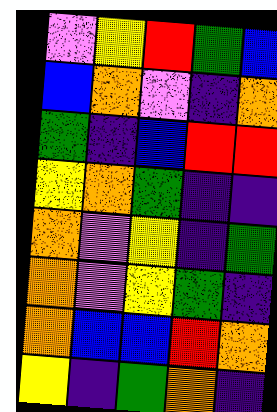[["violet", "yellow", "red", "green", "blue"], ["blue", "orange", "violet", "indigo", "orange"], ["green", "indigo", "blue", "red", "red"], ["yellow", "orange", "green", "indigo", "indigo"], ["orange", "violet", "yellow", "indigo", "green"], ["orange", "violet", "yellow", "green", "indigo"], ["orange", "blue", "blue", "red", "orange"], ["yellow", "indigo", "green", "orange", "indigo"]]